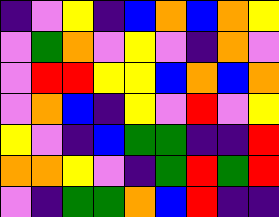[["indigo", "violet", "yellow", "indigo", "blue", "orange", "blue", "orange", "yellow"], ["violet", "green", "orange", "violet", "yellow", "violet", "indigo", "orange", "violet"], ["violet", "red", "red", "yellow", "yellow", "blue", "orange", "blue", "orange"], ["violet", "orange", "blue", "indigo", "yellow", "violet", "red", "violet", "yellow"], ["yellow", "violet", "indigo", "blue", "green", "green", "indigo", "indigo", "red"], ["orange", "orange", "yellow", "violet", "indigo", "green", "red", "green", "red"], ["violet", "indigo", "green", "green", "orange", "blue", "red", "indigo", "indigo"]]